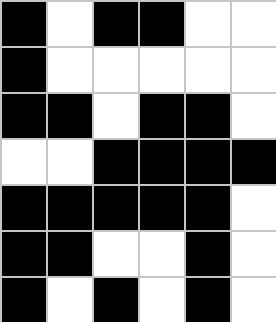[["black", "white", "black", "black", "white", "white"], ["black", "white", "white", "white", "white", "white"], ["black", "black", "white", "black", "black", "white"], ["white", "white", "black", "black", "black", "black"], ["black", "black", "black", "black", "black", "white"], ["black", "black", "white", "white", "black", "white"], ["black", "white", "black", "white", "black", "white"]]